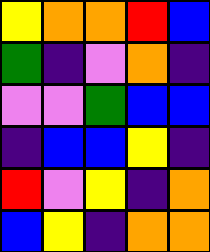[["yellow", "orange", "orange", "red", "blue"], ["green", "indigo", "violet", "orange", "indigo"], ["violet", "violet", "green", "blue", "blue"], ["indigo", "blue", "blue", "yellow", "indigo"], ["red", "violet", "yellow", "indigo", "orange"], ["blue", "yellow", "indigo", "orange", "orange"]]